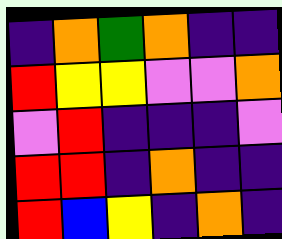[["indigo", "orange", "green", "orange", "indigo", "indigo"], ["red", "yellow", "yellow", "violet", "violet", "orange"], ["violet", "red", "indigo", "indigo", "indigo", "violet"], ["red", "red", "indigo", "orange", "indigo", "indigo"], ["red", "blue", "yellow", "indigo", "orange", "indigo"]]